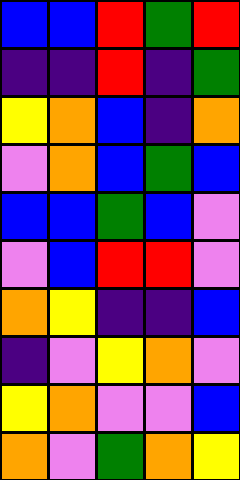[["blue", "blue", "red", "green", "red"], ["indigo", "indigo", "red", "indigo", "green"], ["yellow", "orange", "blue", "indigo", "orange"], ["violet", "orange", "blue", "green", "blue"], ["blue", "blue", "green", "blue", "violet"], ["violet", "blue", "red", "red", "violet"], ["orange", "yellow", "indigo", "indigo", "blue"], ["indigo", "violet", "yellow", "orange", "violet"], ["yellow", "orange", "violet", "violet", "blue"], ["orange", "violet", "green", "orange", "yellow"]]